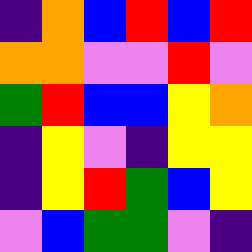[["indigo", "orange", "blue", "red", "blue", "red"], ["orange", "orange", "violet", "violet", "red", "violet"], ["green", "red", "blue", "blue", "yellow", "orange"], ["indigo", "yellow", "violet", "indigo", "yellow", "yellow"], ["indigo", "yellow", "red", "green", "blue", "yellow"], ["violet", "blue", "green", "green", "violet", "indigo"]]